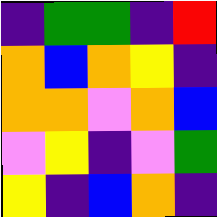[["indigo", "green", "green", "indigo", "red"], ["orange", "blue", "orange", "yellow", "indigo"], ["orange", "orange", "violet", "orange", "blue"], ["violet", "yellow", "indigo", "violet", "green"], ["yellow", "indigo", "blue", "orange", "indigo"]]